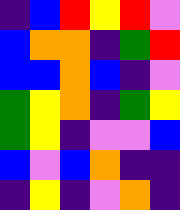[["indigo", "blue", "red", "yellow", "red", "violet"], ["blue", "orange", "orange", "indigo", "green", "red"], ["blue", "blue", "orange", "blue", "indigo", "violet"], ["green", "yellow", "orange", "indigo", "green", "yellow"], ["green", "yellow", "indigo", "violet", "violet", "blue"], ["blue", "violet", "blue", "orange", "indigo", "indigo"], ["indigo", "yellow", "indigo", "violet", "orange", "indigo"]]